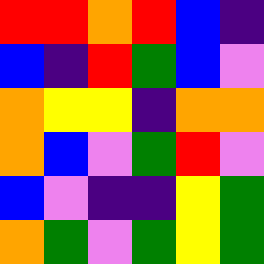[["red", "red", "orange", "red", "blue", "indigo"], ["blue", "indigo", "red", "green", "blue", "violet"], ["orange", "yellow", "yellow", "indigo", "orange", "orange"], ["orange", "blue", "violet", "green", "red", "violet"], ["blue", "violet", "indigo", "indigo", "yellow", "green"], ["orange", "green", "violet", "green", "yellow", "green"]]